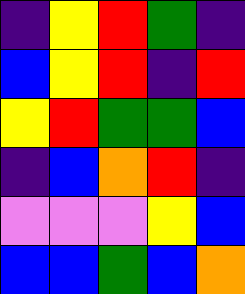[["indigo", "yellow", "red", "green", "indigo"], ["blue", "yellow", "red", "indigo", "red"], ["yellow", "red", "green", "green", "blue"], ["indigo", "blue", "orange", "red", "indigo"], ["violet", "violet", "violet", "yellow", "blue"], ["blue", "blue", "green", "blue", "orange"]]